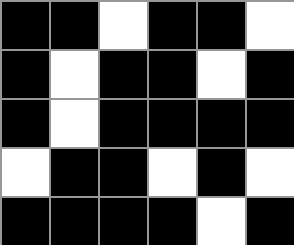[["black", "black", "white", "black", "black", "white"], ["black", "white", "black", "black", "white", "black"], ["black", "white", "black", "black", "black", "black"], ["white", "black", "black", "white", "black", "white"], ["black", "black", "black", "black", "white", "black"]]